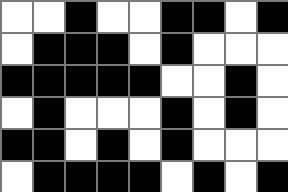[["white", "white", "black", "white", "white", "black", "black", "white", "black"], ["white", "black", "black", "black", "white", "black", "white", "white", "white"], ["black", "black", "black", "black", "black", "white", "white", "black", "white"], ["white", "black", "white", "white", "white", "black", "white", "black", "white"], ["black", "black", "white", "black", "white", "black", "white", "white", "white"], ["white", "black", "black", "black", "black", "white", "black", "white", "black"]]